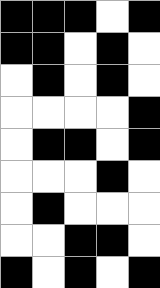[["black", "black", "black", "white", "black"], ["black", "black", "white", "black", "white"], ["white", "black", "white", "black", "white"], ["white", "white", "white", "white", "black"], ["white", "black", "black", "white", "black"], ["white", "white", "white", "black", "white"], ["white", "black", "white", "white", "white"], ["white", "white", "black", "black", "white"], ["black", "white", "black", "white", "black"]]